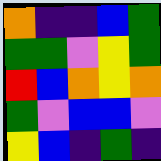[["orange", "indigo", "indigo", "blue", "green"], ["green", "green", "violet", "yellow", "green"], ["red", "blue", "orange", "yellow", "orange"], ["green", "violet", "blue", "blue", "violet"], ["yellow", "blue", "indigo", "green", "indigo"]]